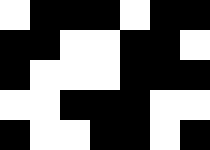[["white", "black", "black", "black", "white", "black", "black"], ["black", "black", "white", "white", "black", "black", "white"], ["black", "white", "white", "white", "black", "black", "black"], ["white", "white", "black", "black", "black", "white", "white"], ["black", "white", "white", "black", "black", "white", "black"]]